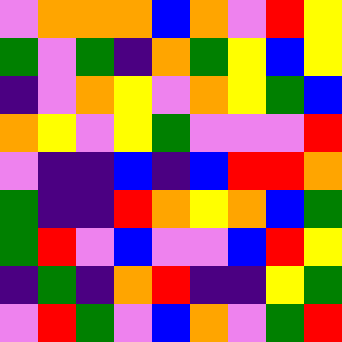[["violet", "orange", "orange", "orange", "blue", "orange", "violet", "red", "yellow"], ["green", "violet", "green", "indigo", "orange", "green", "yellow", "blue", "yellow"], ["indigo", "violet", "orange", "yellow", "violet", "orange", "yellow", "green", "blue"], ["orange", "yellow", "violet", "yellow", "green", "violet", "violet", "violet", "red"], ["violet", "indigo", "indigo", "blue", "indigo", "blue", "red", "red", "orange"], ["green", "indigo", "indigo", "red", "orange", "yellow", "orange", "blue", "green"], ["green", "red", "violet", "blue", "violet", "violet", "blue", "red", "yellow"], ["indigo", "green", "indigo", "orange", "red", "indigo", "indigo", "yellow", "green"], ["violet", "red", "green", "violet", "blue", "orange", "violet", "green", "red"]]